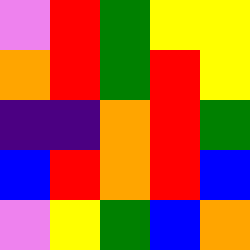[["violet", "red", "green", "yellow", "yellow"], ["orange", "red", "green", "red", "yellow"], ["indigo", "indigo", "orange", "red", "green"], ["blue", "red", "orange", "red", "blue"], ["violet", "yellow", "green", "blue", "orange"]]